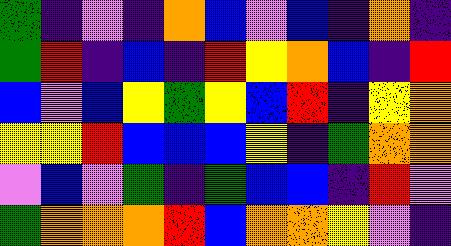[["green", "indigo", "violet", "indigo", "orange", "blue", "violet", "blue", "indigo", "orange", "indigo"], ["green", "red", "indigo", "blue", "indigo", "red", "yellow", "orange", "blue", "indigo", "red"], ["blue", "violet", "blue", "yellow", "green", "yellow", "blue", "red", "indigo", "yellow", "orange"], ["yellow", "yellow", "red", "blue", "blue", "blue", "yellow", "indigo", "green", "orange", "orange"], ["violet", "blue", "violet", "green", "indigo", "green", "blue", "blue", "indigo", "red", "violet"], ["green", "orange", "orange", "orange", "red", "blue", "orange", "orange", "yellow", "violet", "indigo"]]